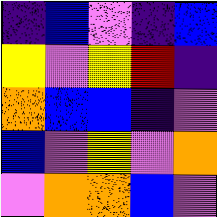[["indigo", "blue", "violet", "indigo", "blue"], ["yellow", "violet", "yellow", "red", "indigo"], ["orange", "blue", "blue", "indigo", "violet"], ["blue", "violet", "yellow", "violet", "orange"], ["violet", "orange", "orange", "blue", "violet"]]